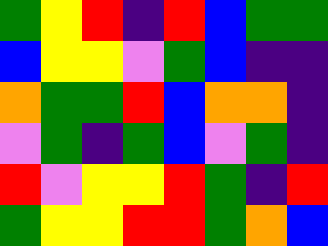[["green", "yellow", "red", "indigo", "red", "blue", "green", "green"], ["blue", "yellow", "yellow", "violet", "green", "blue", "indigo", "indigo"], ["orange", "green", "green", "red", "blue", "orange", "orange", "indigo"], ["violet", "green", "indigo", "green", "blue", "violet", "green", "indigo"], ["red", "violet", "yellow", "yellow", "red", "green", "indigo", "red"], ["green", "yellow", "yellow", "red", "red", "green", "orange", "blue"]]